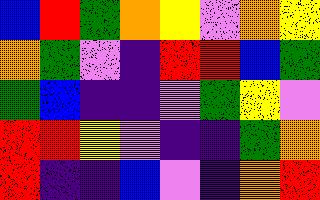[["blue", "red", "green", "orange", "yellow", "violet", "orange", "yellow"], ["orange", "green", "violet", "indigo", "red", "red", "blue", "green"], ["green", "blue", "indigo", "indigo", "violet", "green", "yellow", "violet"], ["red", "red", "yellow", "violet", "indigo", "indigo", "green", "orange"], ["red", "indigo", "indigo", "blue", "violet", "indigo", "orange", "red"]]